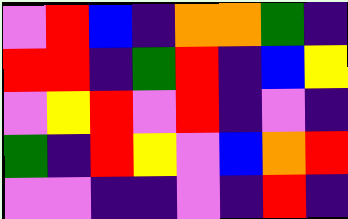[["violet", "red", "blue", "indigo", "orange", "orange", "green", "indigo"], ["red", "red", "indigo", "green", "red", "indigo", "blue", "yellow"], ["violet", "yellow", "red", "violet", "red", "indigo", "violet", "indigo"], ["green", "indigo", "red", "yellow", "violet", "blue", "orange", "red"], ["violet", "violet", "indigo", "indigo", "violet", "indigo", "red", "indigo"]]